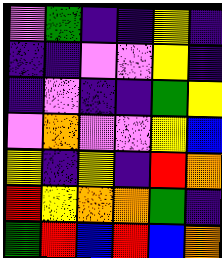[["violet", "green", "indigo", "indigo", "yellow", "indigo"], ["indigo", "indigo", "violet", "violet", "yellow", "indigo"], ["indigo", "violet", "indigo", "indigo", "green", "yellow"], ["violet", "orange", "violet", "violet", "yellow", "blue"], ["yellow", "indigo", "yellow", "indigo", "red", "orange"], ["red", "yellow", "orange", "orange", "green", "indigo"], ["green", "red", "blue", "red", "blue", "orange"]]